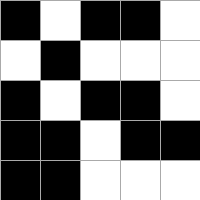[["black", "white", "black", "black", "white"], ["white", "black", "white", "white", "white"], ["black", "white", "black", "black", "white"], ["black", "black", "white", "black", "black"], ["black", "black", "white", "white", "white"]]